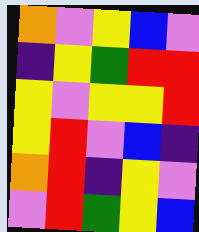[["orange", "violet", "yellow", "blue", "violet"], ["indigo", "yellow", "green", "red", "red"], ["yellow", "violet", "yellow", "yellow", "red"], ["yellow", "red", "violet", "blue", "indigo"], ["orange", "red", "indigo", "yellow", "violet"], ["violet", "red", "green", "yellow", "blue"]]